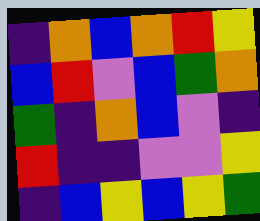[["indigo", "orange", "blue", "orange", "red", "yellow"], ["blue", "red", "violet", "blue", "green", "orange"], ["green", "indigo", "orange", "blue", "violet", "indigo"], ["red", "indigo", "indigo", "violet", "violet", "yellow"], ["indigo", "blue", "yellow", "blue", "yellow", "green"]]